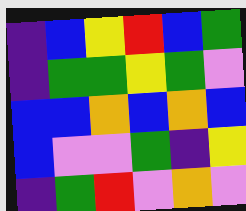[["indigo", "blue", "yellow", "red", "blue", "green"], ["indigo", "green", "green", "yellow", "green", "violet"], ["blue", "blue", "orange", "blue", "orange", "blue"], ["blue", "violet", "violet", "green", "indigo", "yellow"], ["indigo", "green", "red", "violet", "orange", "violet"]]